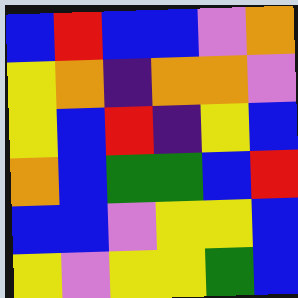[["blue", "red", "blue", "blue", "violet", "orange"], ["yellow", "orange", "indigo", "orange", "orange", "violet"], ["yellow", "blue", "red", "indigo", "yellow", "blue"], ["orange", "blue", "green", "green", "blue", "red"], ["blue", "blue", "violet", "yellow", "yellow", "blue"], ["yellow", "violet", "yellow", "yellow", "green", "blue"]]